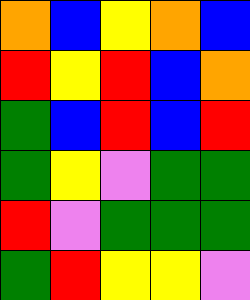[["orange", "blue", "yellow", "orange", "blue"], ["red", "yellow", "red", "blue", "orange"], ["green", "blue", "red", "blue", "red"], ["green", "yellow", "violet", "green", "green"], ["red", "violet", "green", "green", "green"], ["green", "red", "yellow", "yellow", "violet"]]